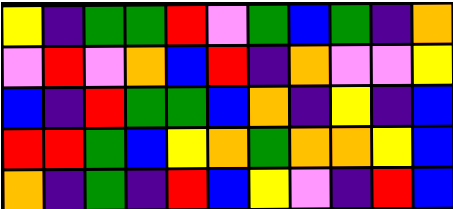[["yellow", "indigo", "green", "green", "red", "violet", "green", "blue", "green", "indigo", "orange"], ["violet", "red", "violet", "orange", "blue", "red", "indigo", "orange", "violet", "violet", "yellow"], ["blue", "indigo", "red", "green", "green", "blue", "orange", "indigo", "yellow", "indigo", "blue"], ["red", "red", "green", "blue", "yellow", "orange", "green", "orange", "orange", "yellow", "blue"], ["orange", "indigo", "green", "indigo", "red", "blue", "yellow", "violet", "indigo", "red", "blue"]]